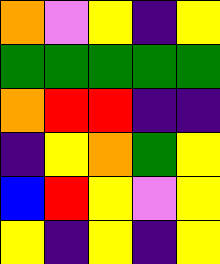[["orange", "violet", "yellow", "indigo", "yellow"], ["green", "green", "green", "green", "green"], ["orange", "red", "red", "indigo", "indigo"], ["indigo", "yellow", "orange", "green", "yellow"], ["blue", "red", "yellow", "violet", "yellow"], ["yellow", "indigo", "yellow", "indigo", "yellow"]]